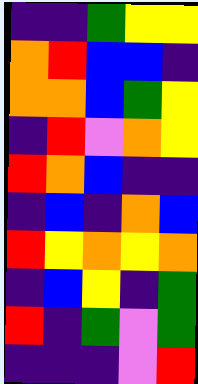[["indigo", "indigo", "green", "yellow", "yellow"], ["orange", "red", "blue", "blue", "indigo"], ["orange", "orange", "blue", "green", "yellow"], ["indigo", "red", "violet", "orange", "yellow"], ["red", "orange", "blue", "indigo", "indigo"], ["indigo", "blue", "indigo", "orange", "blue"], ["red", "yellow", "orange", "yellow", "orange"], ["indigo", "blue", "yellow", "indigo", "green"], ["red", "indigo", "green", "violet", "green"], ["indigo", "indigo", "indigo", "violet", "red"]]